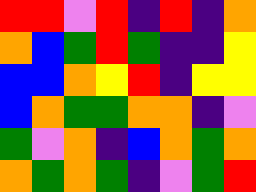[["red", "red", "violet", "red", "indigo", "red", "indigo", "orange"], ["orange", "blue", "green", "red", "green", "indigo", "indigo", "yellow"], ["blue", "blue", "orange", "yellow", "red", "indigo", "yellow", "yellow"], ["blue", "orange", "green", "green", "orange", "orange", "indigo", "violet"], ["green", "violet", "orange", "indigo", "blue", "orange", "green", "orange"], ["orange", "green", "orange", "green", "indigo", "violet", "green", "red"]]